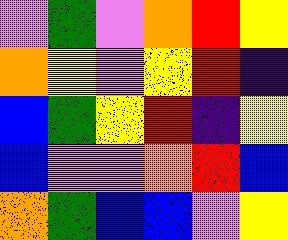[["violet", "green", "violet", "orange", "red", "yellow"], ["orange", "yellow", "violet", "yellow", "red", "indigo"], ["blue", "green", "yellow", "red", "indigo", "yellow"], ["blue", "violet", "violet", "orange", "red", "blue"], ["orange", "green", "blue", "blue", "violet", "yellow"]]